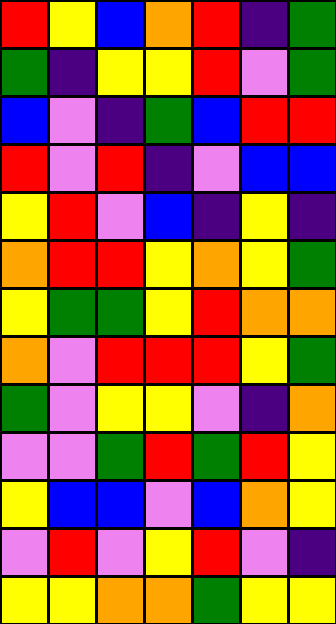[["red", "yellow", "blue", "orange", "red", "indigo", "green"], ["green", "indigo", "yellow", "yellow", "red", "violet", "green"], ["blue", "violet", "indigo", "green", "blue", "red", "red"], ["red", "violet", "red", "indigo", "violet", "blue", "blue"], ["yellow", "red", "violet", "blue", "indigo", "yellow", "indigo"], ["orange", "red", "red", "yellow", "orange", "yellow", "green"], ["yellow", "green", "green", "yellow", "red", "orange", "orange"], ["orange", "violet", "red", "red", "red", "yellow", "green"], ["green", "violet", "yellow", "yellow", "violet", "indigo", "orange"], ["violet", "violet", "green", "red", "green", "red", "yellow"], ["yellow", "blue", "blue", "violet", "blue", "orange", "yellow"], ["violet", "red", "violet", "yellow", "red", "violet", "indigo"], ["yellow", "yellow", "orange", "orange", "green", "yellow", "yellow"]]